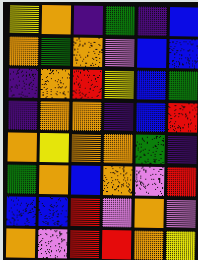[["yellow", "orange", "indigo", "green", "indigo", "blue"], ["orange", "green", "orange", "violet", "blue", "blue"], ["indigo", "orange", "red", "yellow", "blue", "green"], ["indigo", "orange", "orange", "indigo", "blue", "red"], ["orange", "yellow", "orange", "orange", "green", "indigo"], ["green", "orange", "blue", "orange", "violet", "red"], ["blue", "blue", "red", "violet", "orange", "violet"], ["orange", "violet", "red", "red", "orange", "yellow"]]